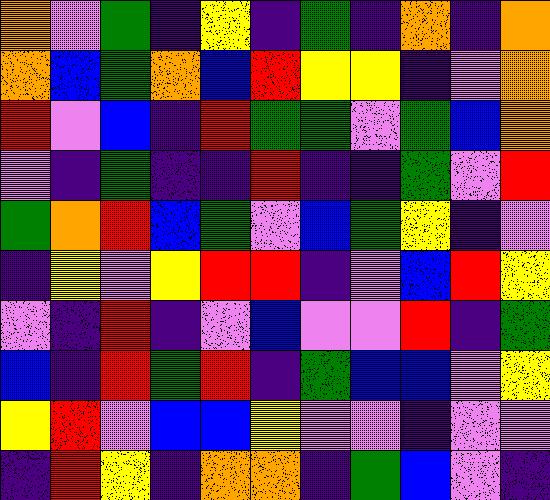[["orange", "violet", "green", "indigo", "yellow", "indigo", "green", "indigo", "orange", "indigo", "orange"], ["orange", "blue", "green", "orange", "blue", "red", "yellow", "yellow", "indigo", "violet", "orange"], ["red", "violet", "blue", "indigo", "red", "green", "green", "violet", "green", "blue", "orange"], ["violet", "indigo", "green", "indigo", "indigo", "red", "indigo", "indigo", "green", "violet", "red"], ["green", "orange", "red", "blue", "green", "violet", "blue", "green", "yellow", "indigo", "violet"], ["indigo", "yellow", "violet", "yellow", "red", "red", "indigo", "violet", "blue", "red", "yellow"], ["violet", "indigo", "red", "indigo", "violet", "blue", "violet", "violet", "red", "indigo", "green"], ["blue", "indigo", "red", "green", "red", "indigo", "green", "blue", "blue", "violet", "yellow"], ["yellow", "red", "violet", "blue", "blue", "yellow", "violet", "violet", "indigo", "violet", "violet"], ["indigo", "red", "yellow", "indigo", "orange", "orange", "indigo", "green", "blue", "violet", "indigo"]]